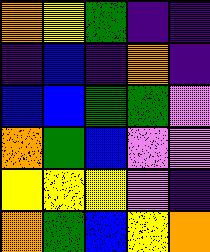[["orange", "yellow", "green", "indigo", "indigo"], ["indigo", "blue", "indigo", "orange", "indigo"], ["blue", "blue", "green", "green", "violet"], ["orange", "green", "blue", "violet", "violet"], ["yellow", "yellow", "yellow", "violet", "indigo"], ["orange", "green", "blue", "yellow", "orange"]]